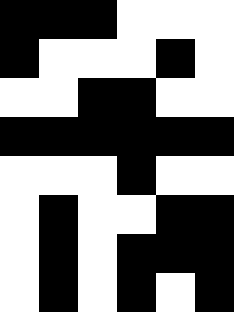[["black", "black", "black", "white", "white", "white"], ["black", "white", "white", "white", "black", "white"], ["white", "white", "black", "black", "white", "white"], ["black", "black", "black", "black", "black", "black"], ["white", "white", "white", "black", "white", "white"], ["white", "black", "white", "white", "black", "black"], ["white", "black", "white", "black", "black", "black"], ["white", "black", "white", "black", "white", "black"]]